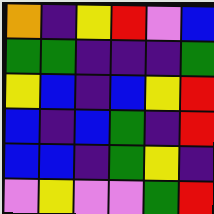[["orange", "indigo", "yellow", "red", "violet", "blue"], ["green", "green", "indigo", "indigo", "indigo", "green"], ["yellow", "blue", "indigo", "blue", "yellow", "red"], ["blue", "indigo", "blue", "green", "indigo", "red"], ["blue", "blue", "indigo", "green", "yellow", "indigo"], ["violet", "yellow", "violet", "violet", "green", "red"]]